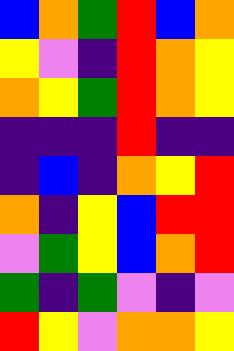[["blue", "orange", "green", "red", "blue", "orange"], ["yellow", "violet", "indigo", "red", "orange", "yellow"], ["orange", "yellow", "green", "red", "orange", "yellow"], ["indigo", "indigo", "indigo", "red", "indigo", "indigo"], ["indigo", "blue", "indigo", "orange", "yellow", "red"], ["orange", "indigo", "yellow", "blue", "red", "red"], ["violet", "green", "yellow", "blue", "orange", "red"], ["green", "indigo", "green", "violet", "indigo", "violet"], ["red", "yellow", "violet", "orange", "orange", "yellow"]]